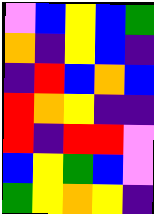[["violet", "blue", "yellow", "blue", "green"], ["orange", "indigo", "yellow", "blue", "indigo"], ["indigo", "red", "blue", "orange", "blue"], ["red", "orange", "yellow", "indigo", "indigo"], ["red", "indigo", "red", "red", "violet"], ["blue", "yellow", "green", "blue", "violet"], ["green", "yellow", "orange", "yellow", "indigo"]]